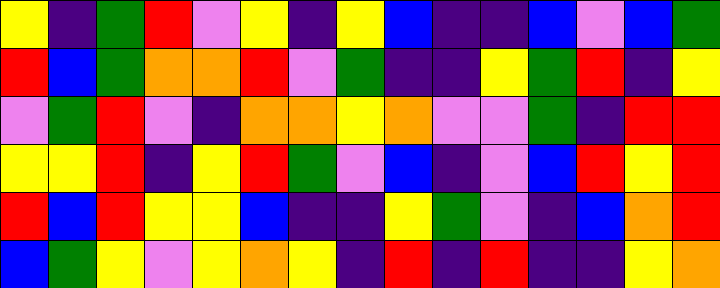[["yellow", "indigo", "green", "red", "violet", "yellow", "indigo", "yellow", "blue", "indigo", "indigo", "blue", "violet", "blue", "green"], ["red", "blue", "green", "orange", "orange", "red", "violet", "green", "indigo", "indigo", "yellow", "green", "red", "indigo", "yellow"], ["violet", "green", "red", "violet", "indigo", "orange", "orange", "yellow", "orange", "violet", "violet", "green", "indigo", "red", "red"], ["yellow", "yellow", "red", "indigo", "yellow", "red", "green", "violet", "blue", "indigo", "violet", "blue", "red", "yellow", "red"], ["red", "blue", "red", "yellow", "yellow", "blue", "indigo", "indigo", "yellow", "green", "violet", "indigo", "blue", "orange", "red"], ["blue", "green", "yellow", "violet", "yellow", "orange", "yellow", "indigo", "red", "indigo", "red", "indigo", "indigo", "yellow", "orange"]]